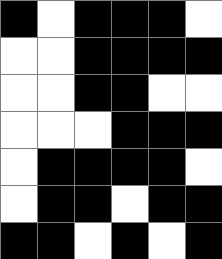[["black", "white", "black", "black", "black", "white"], ["white", "white", "black", "black", "black", "black"], ["white", "white", "black", "black", "white", "white"], ["white", "white", "white", "black", "black", "black"], ["white", "black", "black", "black", "black", "white"], ["white", "black", "black", "white", "black", "black"], ["black", "black", "white", "black", "white", "black"]]